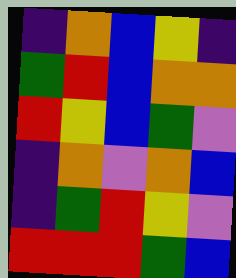[["indigo", "orange", "blue", "yellow", "indigo"], ["green", "red", "blue", "orange", "orange"], ["red", "yellow", "blue", "green", "violet"], ["indigo", "orange", "violet", "orange", "blue"], ["indigo", "green", "red", "yellow", "violet"], ["red", "red", "red", "green", "blue"]]